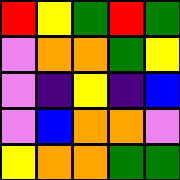[["red", "yellow", "green", "red", "green"], ["violet", "orange", "orange", "green", "yellow"], ["violet", "indigo", "yellow", "indigo", "blue"], ["violet", "blue", "orange", "orange", "violet"], ["yellow", "orange", "orange", "green", "green"]]